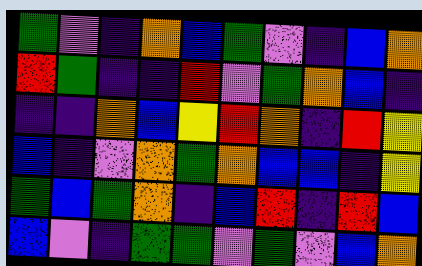[["green", "violet", "indigo", "orange", "blue", "green", "violet", "indigo", "blue", "orange"], ["red", "green", "indigo", "indigo", "red", "violet", "green", "orange", "blue", "indigo"], ["indigo", "indigo", "orange", "blue", "yellow", "red", "orange", "indigo", "red", "yellow"], ["blue", "indigo", "violet", "orange", "green", "orange", "blue", "blue", "indigo", "yellow"], ["green", "blue", "green", "orange", "indigo", "blue", "red", "indigo", "red", "blue"], ["blue", "violet", "indigo", "green", "green", "violet", "green", "violet", "blue", "orange"]]